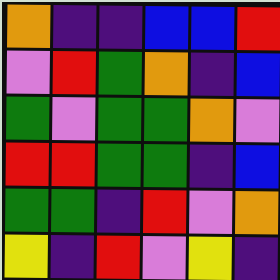[["orange", "indigo", "indigo", "blue", "blue", "red"], ["violet", "red", "green", "orange", "indigo", "blue"], ["green", "violet", "green", "green", "orange", "violet"], ["red", "red", "green", "green", "indigo", "blue"], ["green", "green", "indigo", "red", "violet", "orange"], ["yellow", "indigo", "red", "violet", "yellow", "indigo"]]